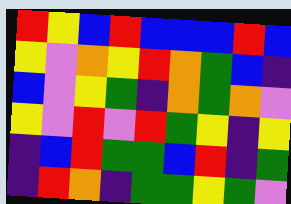[["red", "yellow", "blue", "red", "blue", "blue", "blue", "red", "blue"], ["yellow", "violet", "orange", "yellow", "red", "orange", "green", "blue", "indigo"], ["blue", "violet", "yellow", "green", "indigo", "orange", "green", "orange", "violet"], ["yellow", "violet", "red", "violet", "red", "green", "yellow", "indigo", "yellow"], ["indigo", "blue", "red", "green", "green", "blue", "red", "indigo", "green"], ["indigo", "red", "orange", "indigo", "green", "green", "yellow", "green", "violet"]]